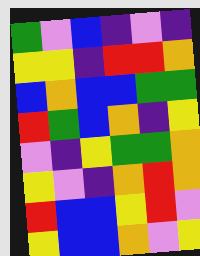[["green", "violet", "blue", "indigo", "violet", "indigo"], ["yellow", "yellow", "indigo", "red", "red", "orange"], ["blue", "orange", "blue", "blue", "green", "green"], ["red", "green", "blue", "orange", "indigo", "yellow"], ["violet", "indigo", "yellow", "green", "green", "orange"], ["yellow", "violet", "indigo", "orange", "red", "orange"], ["red", "blue", "blue", "yellow", "red", "violet"], ["yellow", "blue", "blue", "orange", "violet", "yellow"]]